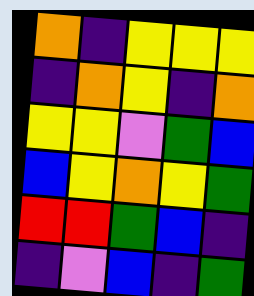[["orange", "indigo", "yellow", "yellow", "yellow"], ["indigo", "orange", "yellow", "indigo", "orange"], ["yellow", "yellow", "violet", "green", "blue"], ["blue", "yellow", "orange", "yellow", "green"], ["red", "red", "green", "blue", "indigo"], ["indigo", "violet", "blue", "indigo", "green"]]